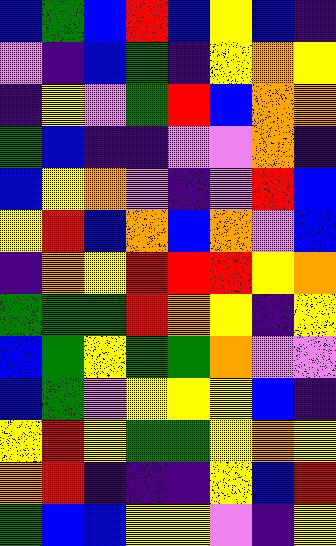[["blue", "green", "blue", "red", "blue", "yellow", "blue", "indigo"], ["violet", "indigo", "blue", "green", "indigo", "yellow", "orange", "yellow"], ["indigo", "yellow", "violet", "green", "red", "blue", "orange", "orange"], ["green", "blue", "indigo", "indigo", "violet", "violet", "orange", "indigo"], ["blue", "yellow", "orange", "violet", "indigo", "violet", "red", "blue"], ["yellow", "red", "blue", "orange", "blue", "orange", "violet", "blue"], ["indigo", "orange", "yellow", "red", "red", "red", "yellow", "orange"], ["green", "green", "green", "red", "orange", "yellow", "indigo", "yellow"], ["blue", "green", "yellow", "green", "green", "orange", "violet", "violet"], ["blue", "green", "violet", "yellow", "yellow", "yellow", "blue", "indigo"], ["yellow", "red", "yellow", "green", "green", "yellow", "orange", "yellow"], ["orange", "red", "indigo", "indigo", "indigo", "yellow", "blue", "red"], ["green", "blue", "blue", "yellow", "yellow", "violet", "indigo", "yellow"]]